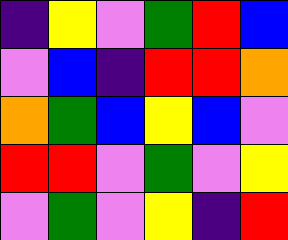[["indigo", "yellow", "violet", "green", "red", "blue"], ["violet", "blue", "indigo", "red", "red", "orange"], ["orange", "green", "blue", "yellow", "blue", "violet"], ["red", "red", "violet", "green", "violet", "yellow"], ["violet", "green", "violet", "yellow", "indigo", "red"]]